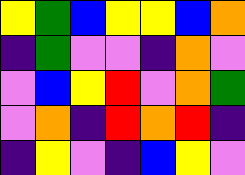[["yellow", "green", "blue", "yellow", "yellow", "blue", "orange"], ["indigo", "green", "violet", "violet", "indigo", "orange", "violet"], ["violet", "blue", "yellow", "red", "violet", "orange", "green"], ["violet", "orange", "indigo", "red", "orange", "red", "indigo"], ["indigo", "yellow", "violet", "indigo", "blue", "yellow", "violet"]]